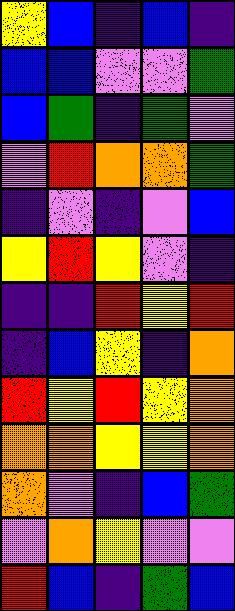[["yellow", "blue", "indigo", "blue", "indigo"], ["blue", "blue", "violet", "violet", "green"], ["blue", "green", "indigo", "green", "violet"], ["violet", "red", "orange", "orange", "green"], ["indigo", "violet", "indigo", "violet", "blue"], ["yellow", "red", "yellow", "violet", "indigo"], ["indigo", "indigo", "red", "yellow", "red"], ["indigo", "blue", "yellow", "indigo", "orange"], ["red", "yellow", "red", "yellow", "orange"], ["orange", "orange", "yellow", "yellow", "orange"], ["orange", "violet", "indigo", "blue", "green"], ["violet", "orange", "yellow", "violet", "violet"], ["red", "blue", "indigo", "green", "blue"]]